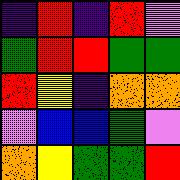[["indigo", "red", "indigo", "red", "violet"], ["green", "red", "red", "green", "green"], ["red", "yellow", "indigo", "orange", "orange"], ["violet", "blue", "blue", "green", "violet"], ["orange", "yellow", "green", "green", "red"]]